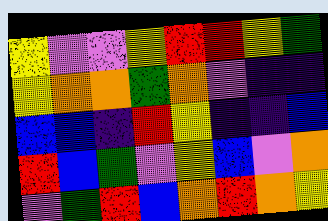[["yellow", "violet", "violet", "yellow", "red", "red", "yellow", "green"], ["yellow", "orange", "orange", "green", "orange", "violet", "indigo", "indigo"], ["blue", "blue", "indigo", "red", "yellow", "indigo", "indigo", "blue"], ["red", "blue", "green", "violet", "yellow", "blue", "violet", "orange"], ["violet", "green", "red", "blue", "orange", "red", "orange", "yellow"]]